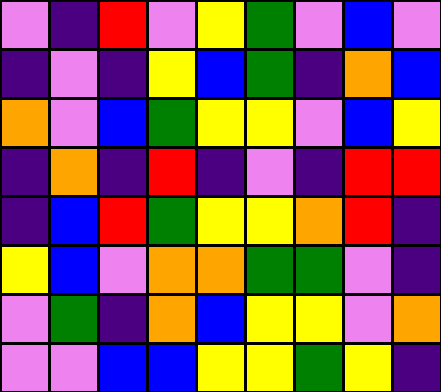[["violet", "indigo", "red", "violet", "yellow", "green", "violet", "blue", "violet"], ["indigo", "violet", "indigo", "yellow", "blue", "green", "indigo", "orange", "blue"], ["orange", "violet", "blue", "green", "yellow", "yellow", "violet", "blue", "yellow"], ["indigo", "orange", "indigo", "red", "indigo", "violet", "indigo", "red", "red"], ["indigo", "blue", "red", "green", "yellow", "yellow", "orange", "red", "indigo"], ["yellow", "blue", "violet", "orange", "orange", "green", "green", "violet", "indigo"], ["violet", "green", "indigo", "orange", "blue", "yellow", "yellow", "violet", "orange"], ["violet", "violet", "blue", "blue", "yellow", "yellow", "green", "yellow", "indigo"]]